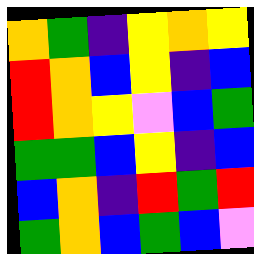[["orange", "green", "indigo", "yellow", "orange", "yellow"], ["red", "orange", "blue", "yellow", "indigo", "blue"], ["red", "orange", "yellow", "violet", "blue", "green"], ["green", "green", "blue", "yellow", "indigo", "blue"], ["blue", "orange", "indigo", "red", "green", "red"], ["green", "orange", "blue", "green", "blue", "violet"]]